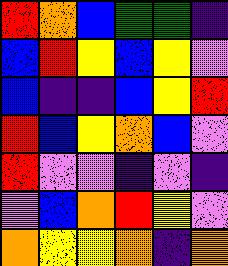[["red", "orange", "blue", "green", "green", "indigo"], ["blue", "red", "yellow", "blue", "yellow", "violet"], ["blue", "indigo", "indigo", "blue", "yellow", "red"], ["red", "blue", "yellow", "orange", "blue", "violet"], ["red", "violet", "violet", "indigo", "violet", "indigo"], ["violet", "blue", "orange", "red", "yellow", "violet"], ["orange", "yellow", "yellow", "orange", "indigo", "orange"]]